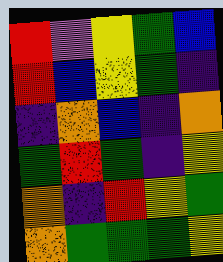[["red", "violet", "yellow", "green", "blue"], ["red", "blue", "yellow", "green", "indigo"], ["indigo", "orange", "blue", "indigo", "orange"], ["green", "red", "green", "indigo", "yellow"], ["orange", "indigo", "red", "yellow", "green"], ["orange", "green", "green", "green", "yellow"]]